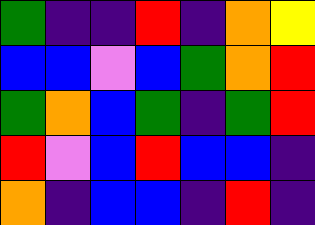[["green", "indigo", "indigo", "red", "indigo", "orange", "yellow"], ["blue", "blue", "violet", "blue", "green", "orange", "red"], ["green", "orange", "blue", "green", "indigo", "green", "red"], ["red", "violet", "blue", "red", "blue", "blue", "indigo"], ["orange", "indigo", "blue", "blue", "indigo", "red", "indigo"]]